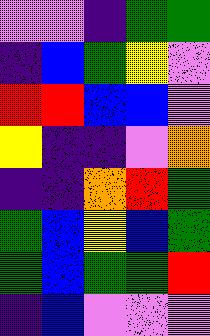[["violet", "violet", "indigo", "green", "green"], ["indigo", "blue", "green", "yellow", "violet"], ["red", "red", "blue", "blue", "violet"], ["yellow", "indigo", "indigo", "violet", "orange"], ["indigo", "indigo", "orange", "red", "green"], ["green", "blue", "yellow", "blue", "green"], ["green", "blue", "green", "green", "red"], ["indigo", "blue", "violet", "violet", "violet"]]